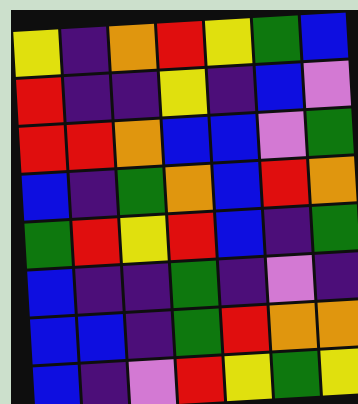[["yellow", "indigo", "orange", "red", "yellow", "green", "blue"], ["red", "indigo", "indigo", "yellow", "indigo", "blue", "violet"], ["red", "red", "orange", "blue", "blue", "violet", "green"], ["blue", "indigo", "green", "orange", "blue", "red", "orange"], ["green", "red", "yellow", "red", "blue", "indigo", "green"], ["blue", "indigo", "indigo", "green", "indigo", "violet", "indigo"], ["blue", "blue", "indigo", "green", "red", "orange", "orange"], ["blue", "indigo", "violet", "red", "yellow", "green", "yellow"]]